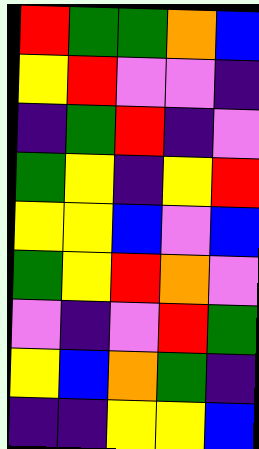[["red", "green", "green", "orange", "blue"], ["yellow", "red", "violet", "violet", "indigo"], ["indigo", "green", "red", "indigo", "violet"], ["green", "yellow", "indigo", "yellow", "red"], ["yellow", "yellow", "blue", "violet", "blue"], ["green", "yellow", "red", "orange", "violet"], ["violet", "indigo", "violet", "red", "green"], ["yellow", "blue", "orange", "green", "indigo"], ["indigo", "indigo", "yellow", "yellow", "blue"]]